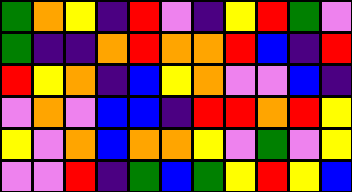[["green", "orange", "yellow", "indigo", "red", "violet", "indigo", "yellow", "red", "green", "violet"], ["green", "indigo", "indigo", "orange", "red", "orange", "orange", "red", "blue", "indigo", "red"], ["red", "yellow", "orange", "indigo", "blue", "yellow", "orange", "violet", "violet", "blue", "indigo"], ["violet", "orange", "violet", "blue", "blue", "indigo", "red", "red", "orange", "red", "yellow"], ["yellow", "violet", "orange", "blue", "orange", "orange", "yellow", "violet", "green", "violet", "yellow"], ["violet", "violet", "red", "indigo", "green", "blue", "green", "yellow", "red", "yellow", "blue"]]